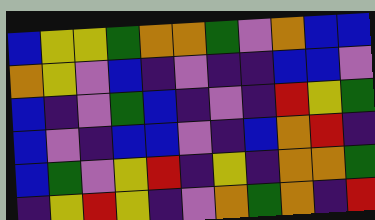[["blue", "yellow", "yellow", "green", "orange", "orange", "green", "violet", "orange", "blue", "blue"], ["orange", "yellow", "violet", "blue", "indigo", "violet", "indigo", "indigo", "blue", "blue", "violet"], ["blue", "indigo", "violet", "green", "blue", "indigo", "violet", "indigo", "red", "yellow", "green"], ["blue", "violet", "indigo", "blue", "blue", "violet", "indigo", "blue", "orange", "red", "indigo"], ["blue", "green", "violet", "yellow", "red", "indigo", "yellow", "indigo", "orange", "orange", "green"], ["indigo", "yellow", "red", "yellow", "indigo", "violet", "orange", "green", "orange", "indigo", "red"]]